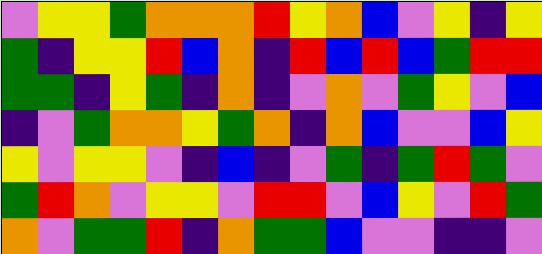[["violet", "yellow", "yellow", "green", "orange", "orange", "orange", "red", "yellow", "orange", "blue", "violet", "yellow", "indigo", "yellow"], ["green", "indigo", "yellow", "yellow", "red", "blue", "orange", "indigo", "red", "blue", "red", "blue", "green", "red", "red"], ["green", "green", "indigo", "yellow", "green", "indigo", "orange", "indigo", "violet", "orange", "violet", "green", "yellow", "violet", "blue"], ["indigo", "violet", "green", "orange", "orange", "yellow", "green", "orange", "indigo", "orange", "blue", "violet", "violet", "blue", "yellow"], ["yellow", "violet", "yellow", "yellow", "violet", "indigo", "blue", "indigo", "violet", "green", "indigo", "green", "red", "green", "violet"], ["green", "red", "orange", "violet", "yellow", "yellow", "violet", "red", "red", "violet", "blue", "yellow", "violet", "red", "green"], ["orange", "violet", "green", "green", "red", "indigo", "orange", "green", "green", "blue", "violet", "violet", "indigo", "indigo", "violet"]]